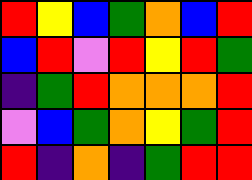[["red", "yellow", "blue", "green", "orange", "blue", "red"], ["blue", "red", "violet", "red", "yellow", "red", "green"], ["indigo", "green", "red", "orange", "orange", "orange", "red"], ["violet", "blue", "green", "orange", "yellow", "green", "red"], ["red", "indigo", "orange", "indigo", "green", "red", "red"]]